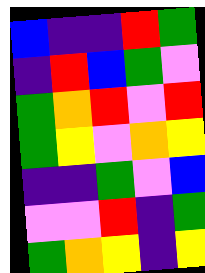[["blue", "indigo", "indigo", "red", "green"], ["indigo", "red", "blue", "green", "violet"], ["green", "orange", "red", "violet", "red"], ["green", "yellow", "violet", "orange", "yellow"], ["indigo", "indigo", "green", "violet", "blue"], ["violet", "violet", "red", "indigo", "green"], ["green", "orange", "yellow", "indigo", "yellow"]]